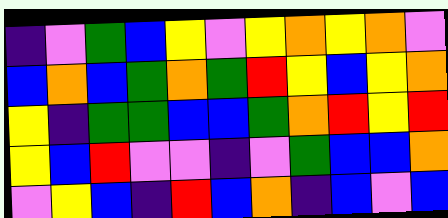[["indigo", "violet", "green", "blue", "yellow", "violet", "yellow", "orange", "yellow", "orange", "violet"], ["blue", "orange", "blue", "green", "orange", "green", "red", "yellow", "blue", "yellow", "orange"], ["yellow", "indigo", "green", "green", "blue", "blue", "green", "orange", "red", "yellow", "red"], ["yellow", "blue", "red", "violet", "violet", "indigo", "violet", "green", "blue", "blue", "orange"], ["violet", "yellow", "blue", "indigo", "red", "blue", "orange", "indigo", "blue", "violet", "blue"]]